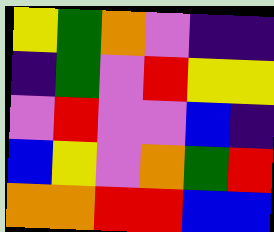[["yellow", "green", "orange", "violet", "indigo", "indigo"], ["indigo", "green", "violet", "red", "yellow", "yellow"], ["violet", "red", "violet", "violet", "blue", "indigo"], ["blue", "yellow", "violet", "orange", "green", "red"], ["orange", "orange", "red", "red", "blue", "blue"]]